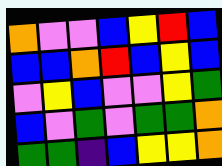[["orange", "violet", "violet", "blue", "yellow", "red", "blue"], ["blue", "blue", "orange", "red", "blue", "yellow", "blue"], ["violet", "yellow", "blue", "violet", "violet", "yellow", "green"], ["blue", "violet", "green", "violet", "green", "green", "orange"], ["green", "green", "indigo", "blue", "yellow", "yellow", "orange"]]